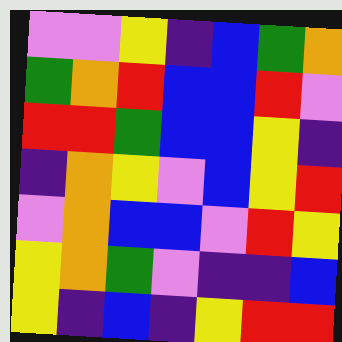[["violet", "violet", "yellow", "indigo", "blue", "green", "orange"], ["green", "orange", "red", "blue", "blue", "red", "violet"], ["red", "red", "green", "blue", "blue", "yellow", "indigo"], ["indigo", "orange", "yellow", "violet", "blue", "yellow", "red"], ["violet", "orange", "blue", "blue", "violet", "red", "yellow"], ["yellow", "orange", "green", "violet", "indigo", "indigo", "blue"], ["yellow", "indigo", "blue", "indigo", "yellow", "red", "red"]]